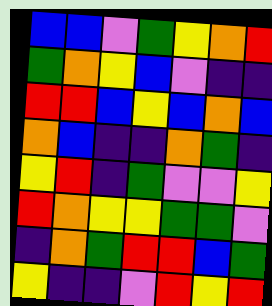[["blue", "blue", "violet", "green", "yellow", "orange", "red"], ["green", "orange", "yellow", "blue", "violet", "indigo", "indigo"], ["red", "red", "blue", "yellow", "blue", "orange", "blue"], ["orange", "blue", "indigo", "indigo", "orange", "green", "indigo"], ["yellow", "red", "indigo", "green", "violet", "violet", "yellow"], ["red", "orange", "yellow", "yellow", "green", "green", "violet"], ["indigo", "orange", "green", "red", "red", "blue", "green"], ["yellow", "indigo", "indigo", "violet", "red", "yellow", "red"]]